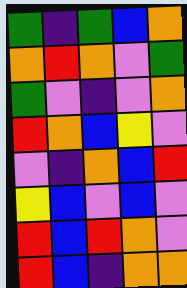[["green", "indigo", "green", "blue", "orange"], ["orange", "red", "orange", "violet", "green"], ["green", "violet", "indigo", "violet", "orange"], ["red", "orange", "blue", "yellow", "violet"], ["violet", "indigo", "orange", "blue", "red"], ["yellow", "blue", "violet", "blue", "violet"], ["red", "blue", "red", "orange", "violet"], ["red", "blue", "indigo", "orange", "orange"]]